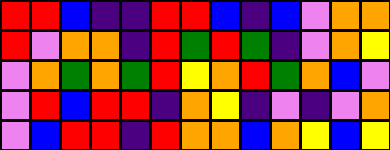[["red", "red", "blue", "indigo", "indigo", "red", "red", "blue", "indigo", "blue", "violet", "orange", "orange"], ["red", "violet", "orange", "orange", "indigo", "red", "green", "red", "green", "indigo", "violet", "orange", "yellow"], ["violet", "orange", "green", "orange", "green", "red", "yellow", "orange", "red", "green", "orange", "blue", "violet"], ["violet", "red", "blue", "red", "red", "indigo", "orange", "yellow", "indigo", "violet", "indigo", "violet", "orange"], ["violet", "blue", "red", "red", "indigo", "red", "orange", "orange", "blue", "orange", "yellow", "blue", "yellow"]]